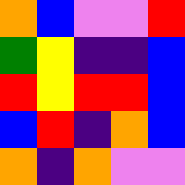[["orange", "blue", "violet", "violet", "red"], ["green", "yellow", "indigo", "indigo", "blue"], ["red", "yellow", "red", "red", "blue"], ["blue", "red", "indigo", "orange", "blue"], ["orange", "indigo", "orange", "violet", "violet"]]